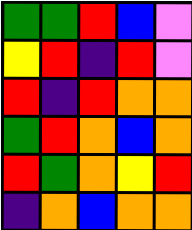[["green", "green", "red", "blue", "violet"], ["yellow", "red", "indigo", "red", "violet"], ["red", "indigo", "red", "orange", "orange"], ["green", "red", "orange", "blue", "orange"], ["red", "green", "orange", "yellow", "red"], ["indigo", "orange", "blue", "orange", "orange"]]